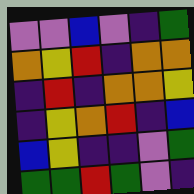[["violet", "violet", "blue", "violet", "indigo", "green"], ["orange", "yellow", "red", "indigo", "orange", "orange"], ["indigo", "red", "indigo", "orange", "orange", "yellow"], ["indigo", "yellow", "orange", "red", "indigo", "blue"], ["blue", "yellow", "indigo", "indigo", "violet", "green"], ["green", "green", "red", "green", "violet", "indigo"]]